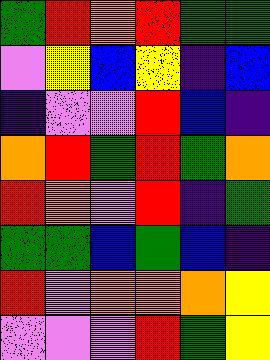[["green", "red", "orange", "red", "green", "green"], ["violet", "yellow", "blue", "yellow", "indigo", "blue"], ["indigo", "violet", "violet", "red", "blue", "indigo"], ["orange", "red", "green", "red", "green", "orange"], ["red", "orange", "violet", "red", "indigo", "green"], ["green", "green", "blue", "green", "blue", "indigo"], ["red", "violet", "orange", "orange", "orange", "yellow"], ["violet", "violet", "violet", "red", "green", "yellow"]]